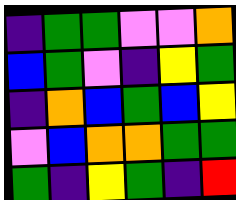[["indigo", "green", "green", "violet", "violet", "orange"], ["blue", "green", "violet", "indigo", "yellow", "green"], ["indigo", "orange", "blue", "green", "blue", "yellow"], ["violet", "blue", "orange", "orange", "green", "green"], ["green", "indigo", "yellow", "green", "indigo", "red"]]